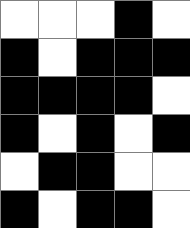[["white", "white", "white", "black", "white"], ["black", "white", "black", "black", "black"], ["black", "black", "black", "black", "white"], ["black", "white", "black", "white", "black"], ["white", "black", "black", "white", "white"], ["black", "white", "black", "black", "white"]]